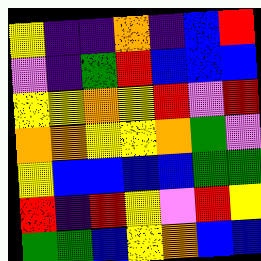[["yellow", "indigo", "indigo", "orange", "indigo", "blue", "red"], ["violet", "indigo", "green", "red", "blue", "blue", "blue"], ["yellow", "yellow", "orange", "yellow", "red", "violet", "red"], ["orange", "orange", "yellow", "yellow", "orange", "green", "violet"], ["yellow", "blue", "blue", "blue", "blue", "green", "green"], ["red", "indigo", "red", "yellow", "violet", "red", "yellow"], ["green", "green", "blue", "yellow", "orange", "blue", "blue"]]